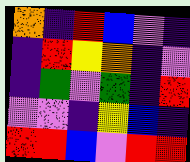[["orange", "indigo", "red", "blue", "violet", "indigo"], ["indigo", "red", "yellow", "orange", "indigo", "violet"], ["indigo", "green", "violet", "green", "indigo", "red"], ["violet", "violet", "indigo", "yellow", "blue", "indigo"], ["red", "red", "blue", "violet", "red", "red"]]